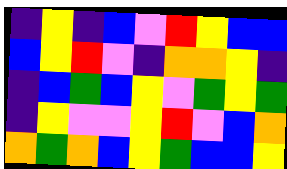[["indigo", "yellow", "indigo", "blue", "violet", "red", "yellow", "blue", "blue"], ["blue", "yellow", "red", "violet", "indigo", "orange", "orange", "yellow", "indigo"], ["indigo", "blue", "green", "blue", "yellow", "violet", "green", "yellow", "green"], ["indigo", "yellow", "violet", "violet", "yellow", "red", "violet", "blue", "orange"], ["orange", "green", "orange", "blue", "yellow", "green", "blue", "blue", "yellow"]]